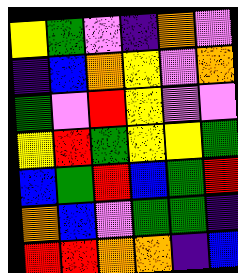[["yellow", "green", "violet", "indigo", "orange", "violet"], ["indigo", "blue", "orange", "yellow", "violet", "orange"], ["green", "violet", "red", "yellow", "violet", "violet"], ["yellow", "red", "green", "yellow", "yellow", "green"], ["blue", "green", "red", "blue", "green", "red"], ["orange", "blue", "violet", "green", "green", "indigo"], ["red", "red", "orange", "orange", "indigo", "blue"]]